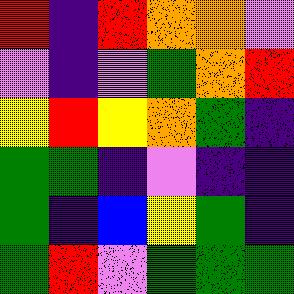[["red", "indigo", "red", "orange", "orange", "violet"], ["violet", "indigo", "violet", "green", "orange", "red"], ["yellow", "red", "yellow", "orange", "green", "indigo"], ["green", "green", "indigo", "violet", "indigo", "indigo"], ["green", "indigo", "blue", "yellow", "green", "indigo"], ["green", "red", "violet", "green", "green", "green"]]